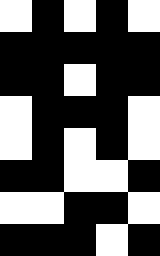[["white", "black", "white", "black", "white"], ["black", "black", "black", "black", "black"], ["black", "black", "white", "black", "black"], ["white", "black", "black", "black", "white"], ["white", "black", "white", "black", "white"], ["black", "black", "white", "white", "black"], ["white", "white", "black", "black", "white"], ["black", "black", "black", "white", "black"]]